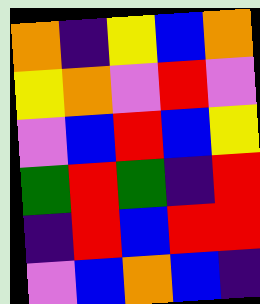[["orange", "indigo", "yellow", "blue", "orange"], ["yellow", "orange", "violet", "red", "violet"], ["violet", "blue", "red", "blue", "yellow"], ["green", "red", "green", "indigo", "red"], ["indigo", "red", "blue", "red", "red"], ["violet", "blue", "orange", "blue", "indigo"]]